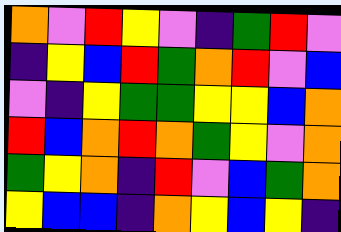[["orange", "violet", "red", "yellow", "violet", "indigo", "green", "red", "violet"], ["indigo", "yellow", "blue", "red", "green", "orange", "red", "violet", "blue"], ["violet", "indigo", "yellow", "green", "green", "yellow", "yellow", "blue", "orange"], ["red", "blue", "orange", "red", "orange", "green", "yellow", "violet", "orange"], ["green", "yellow", "orange", "indigo", "red", "violet", "blue", "green", "orange"], ["yellow", "blue", "blue", "indigo", "orange", "yellow", "blue", "yellow", "indigo"]]